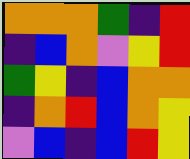[["orange", "orange", "orange", "green", "indigo", "red"], ["indigo", "blue", "orange", "violet", "yellow", "red"], ["green", "yellow", "indigo", "blue", "orange", "orange"], ["indigo", "orange", "red", "blue", "orange", "yellow"], ["violet", "blue", "indigo", "blue", "red", "yellow"]]